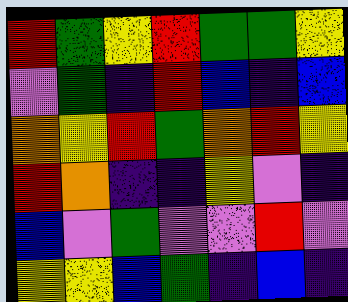[["red", "green", "yellow", "red", "green", "green", "yellow"], ["violet", "green", "indigo", "red", "blue", "indigo", "blue"], ["orange", "yellow", "red", "green", "orange", "red", "yellow"], ["red", "orange", "indigo", "indigo", "yellow", "violet", "indigo"], ["blue", "violet", "green", "violet", "violet", "red", "violet"], ["yellow", "yellow", "blue", "green", "indigo", "blue", "indigo"]]